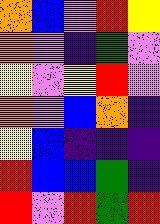[["orange", "blue", "violet", "red", "yellow"], ["orange", "violet", "indigo", "green", "violet"], ["yellow", "violet", "yellow", "red", "violet"], ["orange", "violet", "blue", "orange", "indigo"], ["yellow", "blue", "indigo", "indigo", "indigo"], ["red", "blue", "blue", "green", "indigo"], ["red", "violet", "red", "green", "red"]]